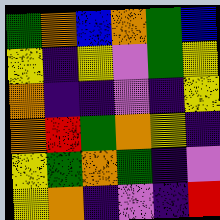[["green", "orange", "blue", "orange", "green", "blue"], ["yellow", "indigo", "yellow", "violet", "green", "yellow"], ["orange", "indigo", "indigo", "violet", "indigo", "yellow"], ["orange", "red", "green", "orange", "yellow", "indigo"], ["yellow", "green", "orange", "green", "indigo", "violet"], ["yellow", "orange", "indigo", "violet", "indigo", "red"]]